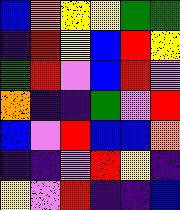[["blue", "orange", "yellow", "yellow", "green", "green"], ["indigo", "red", "yellow", "blue", "red", "yellow"], ["green", "red", "violet", "blue", "red", "violet"], ["orange", "indigo", "indigo", "green", "violet", "red"], ["blue", "violet", "red", "blue", "blue", "orange"], ["indigo", "indigo", "violet", "red", "yellow", "indigo"], ["yellow", "violet", "red", "indigo", "indigo", "blue"]]